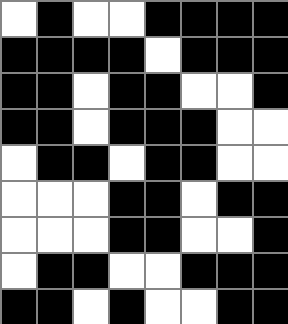[["white", "black", "white", "white", "black", "black", "black", "black"], ["black", "black", "black", "black", "white", "black", "black", "black"], ["black", "black", "white", "black", "black", "white", "white", "black"], ["black", "black", "white", "black", "black", "black", "white", "white"], ["white", "black", "black", "white", "black", "black", "white", "white"], ["white", "white", "white", "black", "black", "white", "black", "black"], ["white", "white", "white", "black", "black", "white", "white", "black"], ["white", "black", "black", "white", "white", "black", "black", "black"], ["black", "black", "white", "black", "white", "white", "black", "black"]]